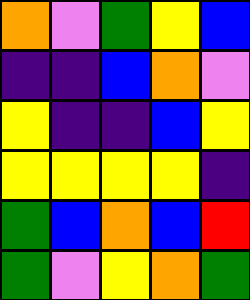[["orange", "violet", "green", "yellow", "blue"], ["indigo", "indigo", "blue", "orange", "violet"], ["yellow", "indigo", "indigo", "blue", "yellow"], ["yellow", "yellow", "yellow", "yellow", "indigo"], ["green", "blue", "orange", "blue", "red"], ["green", "violet", "yellow", "orange", "green"]]